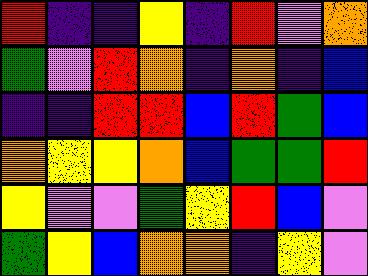[["red", "indigo", "indigo", "yellow", "indigo", "red", "violet", "orange"], ["green", "violet", "red", "orange", "indigo", "orange", "indigo", "blue"], ["indigo", "indigo", "red", "red", "blue", "red", "green", "blue"], ["orange", "yellow", "yellow", "orange", "blue", "green", "green", "red"], ["yellow", "violet", "violet", "green", "yellow", "red", "blue", "violet"], ["green", "yellow", "blue", "orange", "orange", "indigo", "yellow", "violet"]]